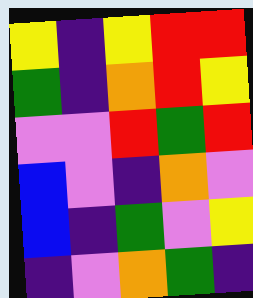[["yellow", "indigo", "yellow", "red", "red"], ["green", "indigo", "orange", "red", "yellow"], ["violet", "violet", "red", "green", "red"], ["blue", "violet", "indigo", "orange", "violet"], ["blue", "indigo", "green", "violet", "yellow"], ["indigo", "violet", "orange", "green", "indigo"]]